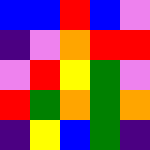[["blue", "blue", "red", "blue", "violet"], ["indigo", "violet", "orange", "red", "red"], ["violet", "red", "yellow", "green", "violet"], ["red", "green", "orange", "green", "orange"], ["indigo", "yellow", "blue", "green", "indigo"]]